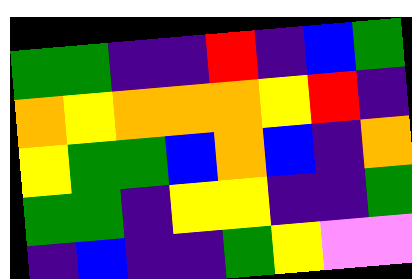[["green", "green", "indigo", "indigo", "red", "indigo", "blue", "green"], ["orange", "yellow", "orange", "orange", "orange", "yellow", "red", "indigo"], ["yellow", "green", "green", "blue", "orange", "blue", "indigo", "orange"], ["green", "green", "indigo", "yellow", "yellow", "indigo", "indigo", "green"], ["indigo", "blue", "indigo", "indigo", "green", "yellow", "violet", "violet"]]